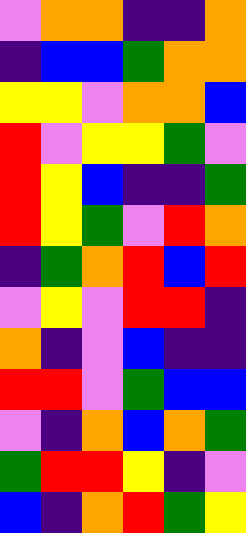[["violet", "orange", "orange", "indigo", "indigo", "orange"], ["indigo", "blue", "blue", "green", "orange", "orange"], ["yellow", "yellow", "violet", "orange", "orange", "blue"], ["red", "violet", "yellow", "yellow", "green", "violet"], ["red", "yellow", "blue", "indigo", "indigo", "green"], ["red", "yellow", "green", "violet", "red", "orange"], ["indigo", "green", "orange", "red", "blue", "red"], ["violet", "yellow", "violet", "red", "red", "indigo"], ["orange", "indigo", "violet", "blue", "indigo", "indigo"], ["red", "red", "violet", "green", "blue", "blue"], ["violet", "indigo", "orange", "blue", "orange", "green"], ["green", "red", "red", "yellow", "indigo", "violet"], ["blue", "indigo", "orange", "red", "green", "yellow"]]